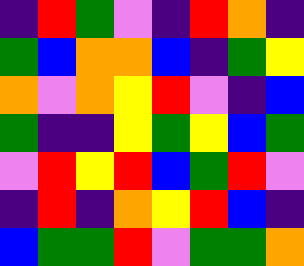[["indigo", "red", "green", "violet", "indigo", "red", "orange", "indigo"], ["green", "blue", "orange", "orange", "blue", "indigo", "green", "yellow"], ["orange", "violet", "orange", "yellow", "red", "violet", "indigo", "blue"], ["green", "indigo", "indigo", "yellow", "green", "yellow", "blue", "green"], ["violet", "red", "yellow", "red", "blue", "green", "red", "violet"], ["indigo", "red", "indigo", "orange", "yellow", "red", "blue", "indigo"], ["blue", "green", "green", "red", "violet", "green", "green", "orange"]]